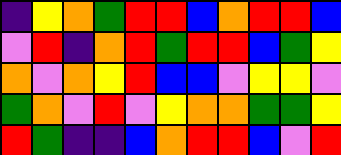[["indigo", "yellow", "orange", "green", "red", "red", "blue", "orange", "red", "red", "blue"], ["violet", "red", "indigo", "orange", "red", "green", "red", "red", "blue", "green", "yellow"], ["orange", "violet", "orange", "yellow", "red", "blue", "blue", "violet", "yellow", "yellow", "violet"], ["green", "orange", "violet", "red", "violet", "yellow", "orange", "orange", "green", "green", "yellow"], ["red", "green", "indigo", "indigo", "blue", "orange", "red", "red", "blue", "violet", "red"]]